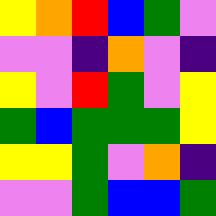[["yellow", "orange", "red", "blue", "green", "violet"], ["violet", "violet", "indigo", "orange", "violet", "indigo"], ["yellow", "violet", "red", "green", "violet", "yellow"], ["green", "blue", "green", "green", "green", "yellow"], ["yellow", "yellow", "green", "violet", "orange", "indigo"], ["violet", "violet", "green", "blue", "blue", "green"]]